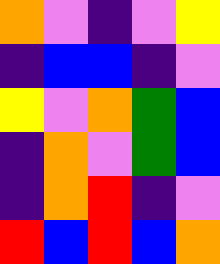[["orange", "violet", "indigo", "violet", "yellow"], ["indigo", "blue", "blue", "indigo", "violet"], ["yellow", "violet", "orange", "green", "blue"], ["indigo", "orange", "violet", "green", "blue"], ["indigo", "orange", "red", "indigo", "violet"], ["red", "blue", "red", "blue", "orange"]]